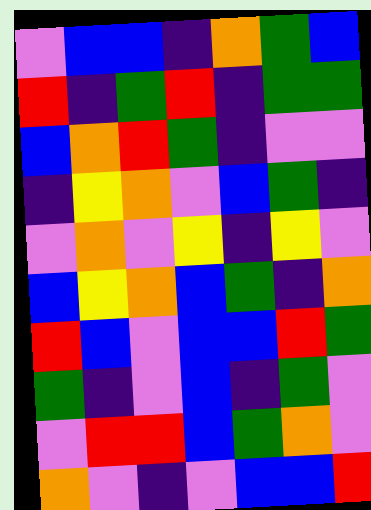[["violet", "blue", "blue", "indigo", "orange", "green", "blue"], ["red", "indigo", "green", "red", "indigo", "green", "green"], ["blue", "orange", "red", "green", "indigo", "violet", "violet"], ["indigo", "yellow", "orange", "violet", "blue", "green", "indigo"], ["violet", "orange", "violet", "yellow", "indigo", "yellow", "violet"], ["blue", "yellow", "orange", "blue", "green", "indigo", "orange"], ["red", "blue", "violet", "blue", "blue", "red", "green"], ["green", "indigo", "violet", "blue", "indigo", "green", "violet"], ["violet", "red", "red", "blue", "green", "orange", "violet"], ["orange", "violet", "indigo", "violet", "blue", "blue", "red"]]